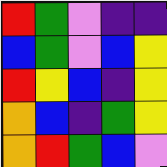[["red", "green", "violet", "indigo", "indigo"], ["blue", "green", "violet", "blue", "yellow"], ["red", "yellow", "blue", "indigo", "yellow"], ["orange", "blue", "indigo", "green", "yellow"], ["orange", "red", "green", "blue", "violet"]]